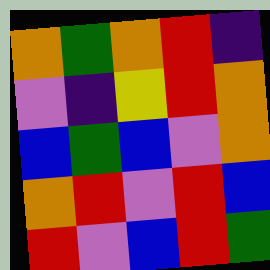[["orange", "green", "orange", "red", "indigo"], ["violet", "indigo", "yellow", "red", "orange"], ["blue", "green", "blue", "violet", "orange"], ["orange", "red", "violet", "red", "blue"], ["red", "violet", "blue", "red", "green"]]